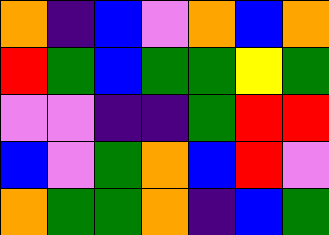[["orange", "indigo", "blue", "violet", "orange", "blue", "orange"], ["red", "green", "blue", "green", "green", "yellow", "green"], ["violet", "violet", "indigo", "indigo", "green", "red", "red"], ["blue", "violet", "green", "orange", "blue", "red", "violet"], ["orange", "green", "green", "orange", "indigo", "blue", "green"]]